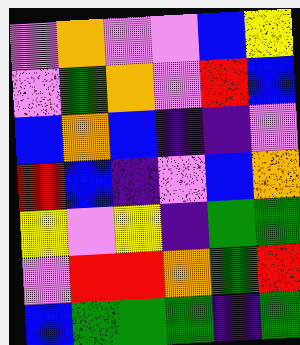[["violet", "orange", "violet", "violet", "blue", "yellow"], ["violet", "green", "orange", "violet", "red", "blue"], ["blue", "orange", "blue", "indigo", "indigo", "violet"], ["red", "blue", "indigo", "violet", "blue", "orange"], ["yellow", "violet", "yellow", "indigo", "green", "green"], ["violet", "red", "red", "orange", "green", "red"], ["blue", "green", "green", "green", "indigo", "green"]]